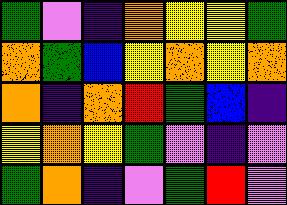[["green", "violet", "indigo", "orange", "yellow", "yellow", "green"], ["orange", "green", "blue", "yellow", "orange", "yellow", "orange"], ["orange", "indigo", "orange", "red", "green", "blue", "indigo"], ["yellow", "orange", "yellow", "green", "violet", "indigo", "violet"], ["green", "orange", "indigo", "violet", "green", "red", "violet"]]